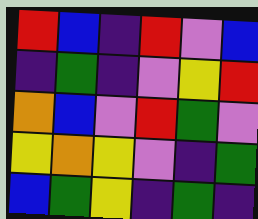[["red", "blue", "indigo", "red", "violet", "blue"], ["indigo", "green", "indigo", "violet", "yellow", "red"], ["orange", "blue", "violet", "red", "green", "violet"], ["yellow", "orange", "yellow", "violet", "indigo", "green"], ["blue", "green", "yellow", "indigo", "green", "indigo"]]